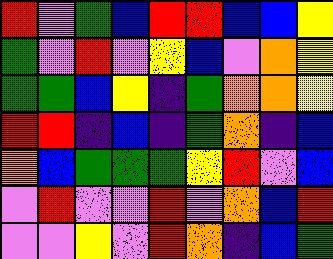[["red", "violet", "green", "blue", "red", "red", "blue", "blue", "yellow"], ["green", "violet", "red", "violet", "yellow", "blue", "violet", "orange", "yellow"], ["green", "green", "blue", "yellow", "indigo", "green", "orange", "orange", "yellow"], ["red", "red", "indigo", "blue", "indigo", "green", "orange", "indigo", "blue"], ["orange", "blue", "green", "green", "green", "yellow", "red", "violet", "blue"], ["violet", "red", "violet", "violet", "red", "violet", "orange", "blue", "red"], ["violet", "violet", "yellow", "violet", "red", "orange", "indigo", "blue", "green"]]